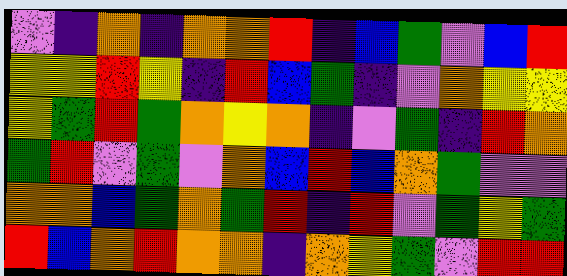[["violet", "indigo", "orange", "indigo", "orange", "orange", "red", "indigo", "blue", "green", "violet", "blue", "red"], ["yellow", "yellow", "red", "yellow", "indigo", "red", "blue", "green", "indigo", "violet", "orange", "yellow", "yellow"], ["yellow", "green", "red", "green", "orange", "yellow", "orange", "indigo", "violet", "green", "indigo", "red", "orange"], ["green", "red", "violet", "green", "violet", "orange", "blue", "red", "blue", "orange", "green", "violet", "violet"], ["orange", "orange", "blue", "green", "orange", "green", "red", "indigo", "red", "violet", "green", "yellow", "green"], ["red", "blue", "orange", "red", "orange", "orange", "indigo", "orange", "yellow", "green", "violet", "red", "red"]]